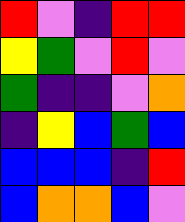[["red", "violet", "indigo", "red", "red"], ["yellow", "green", "violet", "red", "violet"], ["green", "indigo", "indigo", "violet", "orange"], ["indigo", "yellow", "blue", "green", "blue"], ["blue", "blue", "blue", "indigo", "red"], ["blue", "orange", "orange", "blue", "violet"]]